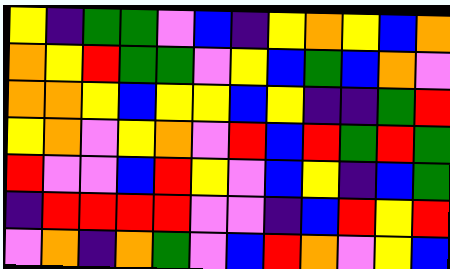[["yellow", "indigo", "green", "green", "violet", "blue", "indigo", "yellow", "orange", "yellow", "blue", "orange"], ["orange", "yellow", "red", "green", "green", "violet", "yellow", "blue", "green", "blue", "orange", "violet"], ["orange", "orange", "yellow", "blue", "yellow", "yellow", "blue", "yellow", "indigo", "indigo", "green", "red"], ["yellow", "orange", "violet", "yellow", "orange", "violet", "red", "blue", "red", "green", "red", "green"], ["red", "violet", "violet", "blue", "red", "yellow", "violet", "blue", "yellow", "indigo", "blue", "green"], ["indigo", "red", "red", "red", "red", "violet", "violet", "indigo", "blue", "red", "yellow", "red"], ["violet", "orange", "indigo", "orange", "green", "violet", "blue", "red", "orange", "violet", "yellow", "blue"]]